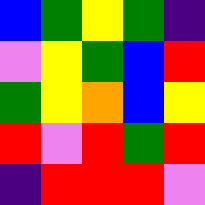[["blue", "green", "yellow", "green", "indigo"], ["violet", "yellow", "green", "blue", "red"], ["green", "yellow", "orange", "blue", "yellow"], ["red", "violet", "red", "green", "red"], ["indigo", "red", "red", "red", "violet"]]